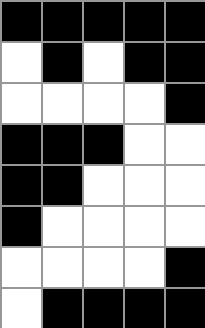[["black", "black", "black", "black", "black"], ["white", "black", "white", "black", "black"], ["white", "white", "white", "white", "black"], ["black", "black", "black", "white", "white"], ["black", "black", "white", "white", "white"], ["black", "white", "white", "white", "white"], ["white", "white", "white", "white", "black"], ["white", "black", "black", "black", "black"]]